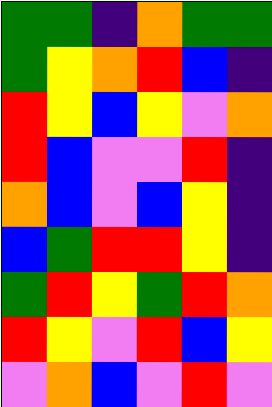[["green", "green", "indigo", "orange", "green", "green"], ["green", "yellow", "orange", "red", "blue", "indigo"], ["red", "yellow", "blue", "yellow", "violet", "orange"], ["red", "blue", "violet", "violet", "red", "indigo"], ["orange", "blue", "violet", "blue", "yellow", "indigo"], ["blue", "green", "red", "red", "yellow", "indigo"], ["green", "red", "yellow", "green", "red", "orange"], ["red", "yellow", "violet", "red", "blue", "yellow"], ["violet", "orange", "blue", "violet", "red", "violet"]]